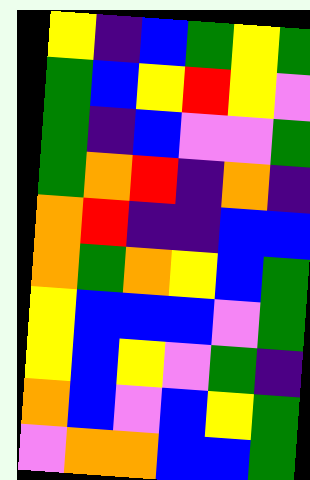[["yellow", "indigo", "blue", "green", "yellow", "green"], ["green", "blue", "yellow", "red", "yellow", "violet"], ["green", "indigo", "blue", "violet", "violet", "green"], ["green", "orange", "red", "indigo", "orange", "indigo"], ["orange", "red", "indigo", "indigo", "blue", "blue"], ["orange", "green", "orange", "yellow", "blue", "green"], ["yellow", "blue", "blue", "blue", "violet", "green"], ["yellow", "blue", "yellow", "violet", "green", "indigo"], ["orange", "blue", "violet", "blue", "yellow", "green"], ["violet", "orange", "orange", "blue", "blue", "green"]]